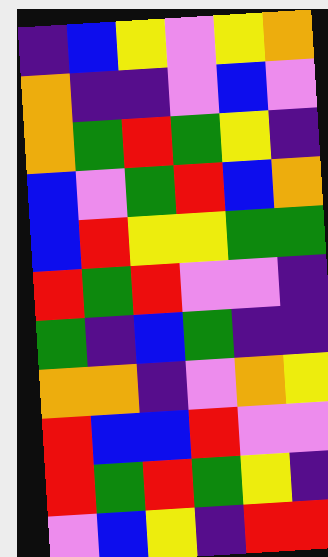[["indigo", "blue", "yellow", "violet", "yellow", "orange"], ["orange", "indigo", "indigo", "violet", "blue", "violet"], ["orange", "green", "red", "green", "yellow", "indigo"], ["blue", "violet", "green", "red", "blue", "orange"], ["blue", "red", "yellow", "yellow", "green", "green"], ["red", "green", "red", "violet", "violet", "indigo"], ["green", "indigo", "blue", "green", "indigo", "indigo"], ["orange", "orange", "indigo", "violet", "orange", "yellow"], ["red", "blue", "blue", "red", "violet", "violet"], ["red", "green", "red", "green", "yellow", "indigo"], ["violet", "blue", "yellow", "indigo", "red", "red"]]